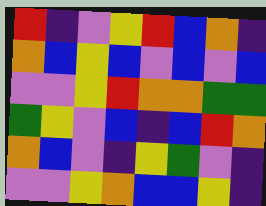[["red", "indigo", "violet", "yellow", "red", "blue", "orange", "indigo"], ["orange", "blue", "yellow", "blue", "violet", "blue", "violet", "blue"], ["violet", "violet", "yellow", "red", "orange", "orange", "green", "green"], ["green", "yellow", "violet", "blue", "indigo", "blue", "red", "orange"], ["orange", "blue", "violet", "indigo", "yellow", "green", "violet", "indigo"], ["violet", "violet", "yellow", "orange", "blue", "blue", "yellow", "indigo"]]